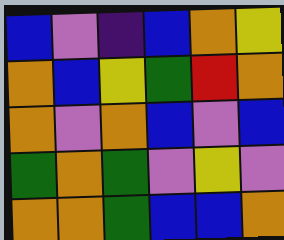[["blue", "violet", "indigo", "blue", "orange", "yellow"], ["orange", "blue", "yellow", "green", "red", "orange"], ["orange", "violet", "orange", "blue", "violet", "blue"], ["green", "orange", "green", "violet", "yellow", "violet"], ["orange", "orange", "green", "blue", "blue", "orange"]]